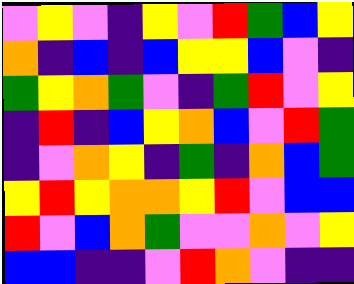[["violet", "yellow", "violet", "indigo", "yellow", "violet", "red", "green", "blue", "yellow"], ["orange", "indigo", "blue", "indigo", "blue", "yellow", "yellow", "blue", "violet", "indigo"], ["green", "yellow", "orange", "green", "violet", "indigo", "green", "red", "violet", "yellow"], ["indigo", "red", "indigo", "blue", "yellow", "orange", "blue", "violet", "red", "green"], ["indigo", "violet", "orange", "yellow", "indigo", "green", "indigo", "orange", "blue", "green"], ["yellow", "red", "yellow", "orange", "orange", "yellow", "red", "violet", "blue", "blue"], ["red", "violet", "blue", "orange", "green", "violet", "violet", "orange", "violet", "yellow"], ["blue", "blue", "indigo", "indigo", "violet", "red", "orange", "violet", "indigo", "indigo"]]